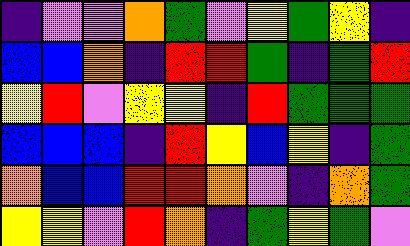[["indigo", "violet", "violet", "orange", "green", "violet", "yellow", "green", "yellow", "indigo"], ["blue", "blue", "orange", "indigo", "red", "red", "green", "indigo", "green", "red"], ["yellow", "red", "violet", "yellow", "yellow", "indigo", "red", "green", "green", "green"], ["blue", "blue", "blue", "indigo", "red", "yellow", "blue", "yellow", "indigo", "green"], ["orange", "blue", "blue", "red", "red", "orange", "violet", "indigo", "orange", "green"], ["yellow", "yellow", "violet", "red", "orange", "indigo", "green", "yellow", "green", "violet"]]